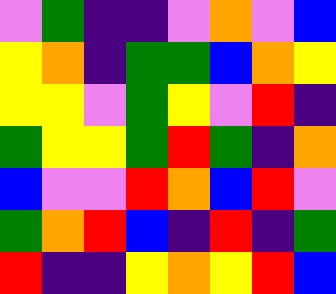[["violet", "green", "indigo", "indigo", "violet", "orange", "violet", "blue"], ["yellow", "orange", "indigo", "green", "green", "blue", "orange", "yellow"], ["yellow", "yellow", "violet", "green", "yellow", "violet", "red", "indigo"], ["green", "yellow", "yellow", "green", "red", "green", "indigo", "orange"], ["blue", "violet", "violet", "red", "orange", "blue", "red", "violet"], ["green", "orange", "red", "blue", "indigo", "red", "indigo", "green"], ["red", "indigo", "indigo", "yellow", "orange", "yellow", "red", "blue"]]